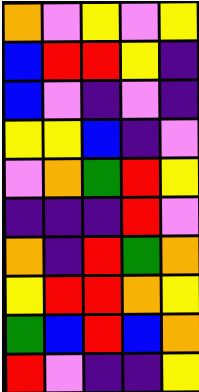[["orange", "violet", "yellow", "violet", "yellow"], ["blue", "red", "red", "yellow", "indigo"], ["blue", "violet", "indigo", "violet", "indigo"], ["yellow", "yellow", "blue", "indigo", "violet"], ["violet", "orange", "green", "red", "yellow"], ["indigo", "indigo", "indigo", "red", "violet"], ["orange", "indigo", "red", "green", "orange"], ["yellow", "red", "red", "orange", "yellow"], ["green", "blue", "red", "blue", "orange"], ["red", "violet", "indigo", "indigo", "yellow"]]